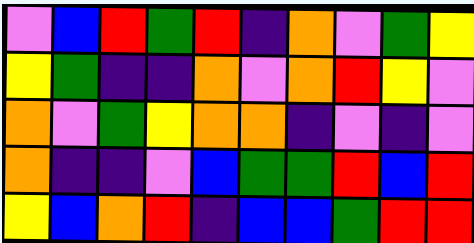[["violet", "blue", "red", "green", "red", "indigo", "orange", "violet", "green", "yellow"], ["yellow", "green", "indigo", "indigo", "orange", "violet", "orange", "red", "yellow", "violet"], ["orange", "violet", "green", "yellow", "orange", "orange", "indigo", "violet", "indigo", "violet"], ["orange", "indigo", "indigo", "violet", "blue", "green", "green", "red", "blue", "red"], ["yellow", "blue", "orange", "red", "indigo", "blue", "blue", "green", "red", "red"]]